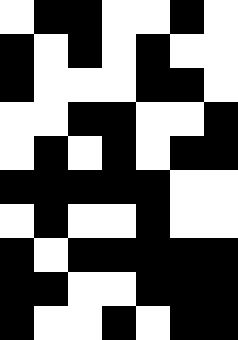[["white", "black", "black", "white", "white", "black", "white"], ["black", "white", "black", "white", "black", "white", "white"], ["black", "white", "white", "white", "black", "black", "white"], ["white", "white", "black", "black", "white", "white", "black"], ["white", "black", "white", "black", "white", "black", "black"], ["black", "black", "black", "black", "black", "white", "white"], ["white", "black", "white", "white", "black", "white", "white"], ["black", "white", "black", "black", "black", "black", "black"], ["black", "black", "white", "white", "black", "black", "black"], ["black", "white", "white", "black", "white", "black", "black"]]